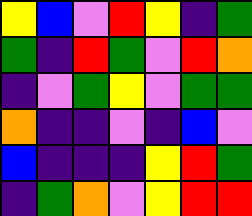[["yellow", "blue", "violet", "red", "yellow", "indigo", "green"], ["green", "indigo", "red", "green", "violet", "red", "orange"], ["indigo", "violet", "green", "yellow", "violet", "green", "green"], ["orange", "indigo", "indigo", "violet", "indigo", "blue", "violet"], ["blue", "indigo", "indigo", "indigo", "yellow", "red", "green"], ["indigo", "green", "orange", "violet", "yellow", "red", "red"]]